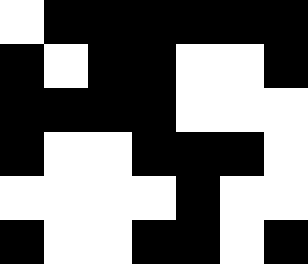[["white", "black", "black", "black", "black", "black", "black"], ["black", "white", "black", "black", "white", "white", "black"], ["black", "black", "black", "black", "white", "white", "white"], ["black", "white", "white", "black", "black", "black", "white"], ["white", "white", "white", "white", "black", "white", "white"], ["black", "white", "white", "black", "black", "white", "black"]]